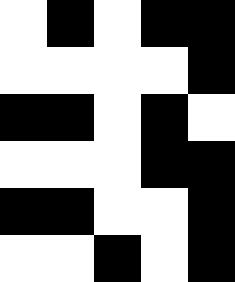[["white", "black", "white", "black", "black"], ["white", "white", "white", "white", "black"], ["black", "black", "white", "black", "white"], ["white", "white", "white", "black", "black"], ["black", "black", "white", "white", "black"], ["white", "white", "black", "white", "black"]]